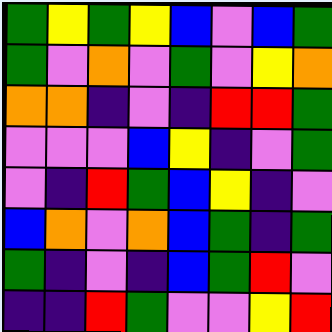[["green", "yellow", "green", "yellow", "blue", "violet", "blue", "green"], ["green", "violet", "orange", "violet", "green", "violet", "yellow", "orange"], ["orange", "orange", "indigo", "violet", "indigo", "red", "red", "green"], ["violet", "violet", "violet", "blue", "yellow", "indigo", "violet", "green"], ["violet", "indigo", "red", "green", "blue", "yellow", "indigo", "violet"], ["blue", "orange", "violet", "orange", "blue", "green", "indigo", "green"], ["green", "indigo", "violet", "indigo", "blue", "green", "red", "violet"], ["indigo", "indigo", "red", "green", "violet", "violet", "yellow", "red"]]